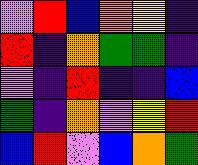[["violet", "red", "blue", "orange", "yellow", "indigo"], ["red", "indigo", "orange", "green", "green", "indigo"], ["violet", "indigo", "red", "indigo", "indigo", "blue"], ["green", "indigo", "orange", "violet", "yellow", "red"], ["blue", "red", "violet", "blue", "orange", "green"]]